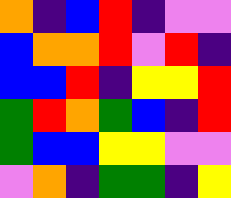[["orange", "indigo", "blue", "red", "indigo", "violet", "violet"], ["blue", "orange", "orange", "red", "violet", "red", "indigo"], ["blue", "blue", "red", "indigo", "yellow", "yellow", "red"], ["green", "red", "orange", "green", "blue", "indigo", "red"], ["green", "blue", "blue", "yellow", "yellow", "violet", "violet"], ["violet", "orange", "indigo", "green", "green", "indigo", "yellow"]]